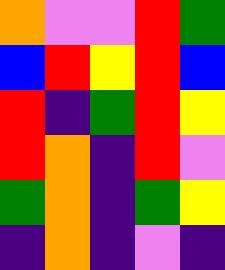[["orange", "violet", "violet", "red", "green"], ["blue", "red", "yellow", "red", "blue"], ["red", "indigo", "green", "red", "yellow"], ["red", "orange", "indigo", "red", "violet"], ["green", "orange", "indigo", "green", "yellow"], ["indigo", "orange", "indigo", "violet", "indigo"]]